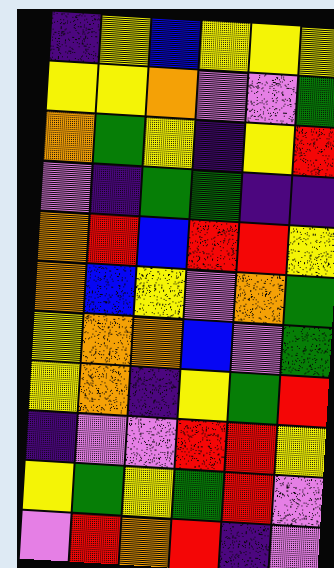[["indigo", "yellow", "blue", "yellow", "yellow", "yellow"], ["yellow", "yellow", "orange", "violet", "violet", "green"], ["orange", "green", "yellow", "indigo", "yellow", "red"], ["violet", "indigo", "green", "green", "indigo", "indigo"], ["orange", "red", "blue", "red", "red", "yellow"], ["orange", "blue", "yellow", "violet", "orange", "green"], ["yellow", "orange", "orange", "blue", "violet", "green"], ["yellow", "orange", "indigo", "yellow", "green", "red"], ["indigo", "violet", "violet", "red", "red", "yellow"], ["yellow", "green", "yellow", "green", "red", "violet"], ["violet", "red", "orange", "red", "indigo", "violet"]]